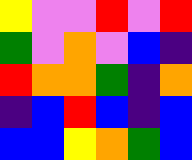[["yellow", "violet", "violet", "red", "violet", "red"], ["green", "violet", "orange", "violet", "blue", "indigo"], ["red", "orange", "orange", "green", "indigo", "orange"], ["indigo", "blue", "red", "blue", "indigo", "blue"], ["blue", "blue", "yellow", "orange", "green", "blue"]]